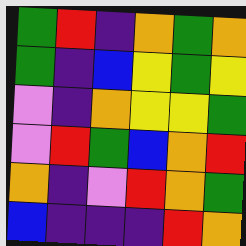[["green", "red", "indigo", "orange", "green", "orange"], ["green", "indigo", "blue", "yellow", "green", "yellow"], ["violet", "indigo", "orange", "yellow", "yellow", "green"], ["violet", "red", "green", "blue", "orange", "red"], ["orange", "indigo", "violet", "red", "orange", "green"], ["blue", "indigo", "indigo", "indigo", "red", "orange"]]